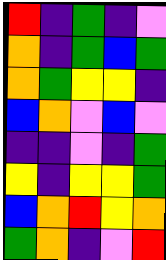[["red", "indigo", "green", "indigo", "violet"], ["orange", "indigo", "green", "blue", "green"], ["orange", "green", "yellow", "yellow", "indigo"], ["blue", "orange", "violet", "blue", "violet"], ["indigo", "indigo", "violet", "indigo", "green"], ["yellow", "indigo", "yellow", "yellow", "green"], ["blue", "orange", "red", "yellow", "orange"], ["green", "orange", "indigo", "violet", "red"]]